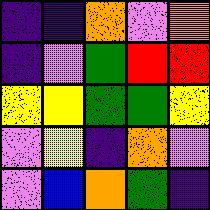[["indigo", "indigo", "orange", "violet", "orange"], ["indigo", "violet", "green", "red", "red"], ["yellow", "yellow", "green", "green", "yellow"], ["violet", "yellow", "indigo", "orange", "violet"], ["violet", "blue", "orange", "green", "indigo"]]